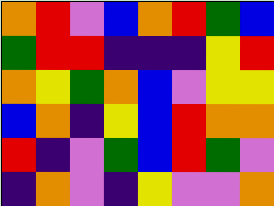[["orange", "red", "violet", "blue", "orange", "red", "green", "blue"], ["green", "red", "red", "indigo", "indigo", "indigo", "yellow", "red"], ["orange", "yellow", "green", "orange", "blue", "violet", "yellow", "yellow"], ["blue", "orange", "indigo", "yellow", "blue", "red", "orange", "orange"], ["red", "indigo", "violet", "green", "blue", "red", "green", "violet"], ["indigo", "orange", "violet", "indigo", "yellow", "violet", "violet", "orange"]]